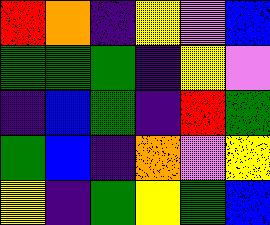[["red", "orange", "indigo", "yellow", "violet", "blue"], ["green", "green", "green", "indigo", "yellow", "violet"], ["indigo", "blue", "green", "indigo", "red", "green"], ["green", "blue", "indigo", "orange", "violet", "yellow"], ["yellow", "indigo", "green", "yellow", "green", "blue"]]